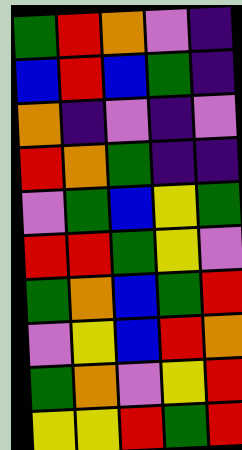[["green", "red", "orange", "violet", "indigo"], ["blue", "red", "blue", "green", "indigo"], ["orange", "indigo", "violet", "indigo", "violet"], ["red", "orange", "green", "indigo", "indigo"], ["violet", "green", "blue", "yellow", "green"], ["red", "red", "green", "yellow", "violet"], ["green", "orange", "blue", "green", "red"], ["violet", "yellow", "blue", "red", "orange"], ["green", "orange", "violet", "yellow", "red"], ["yellow", "yellow", "red", "green", "red"]]